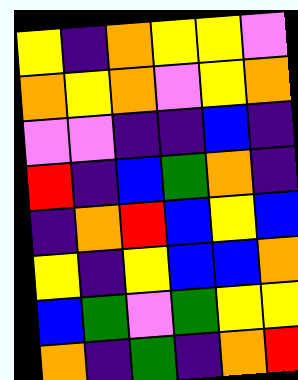[["yellow", "indigo", "orange", "yellow", "yellow", "violet"], ["orange", "yellow", "orange", "violet", "yellow", "orange"], ["violet", "violet", "indigo", "indigo", "blue", "indigo"], ["red", "indigo", "blue", "green", "orange", "indigo"], ["indigo", "orange", "red", "blue", "yellow", "blue"], ["yellow", "indigo", "yellow", "blue", "blue", "orange"], ["blue", "green", "violet", "green", "yellow", "yellow"], ["orange", "indigo", "green", "indigo", "orange", "red"]]